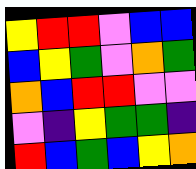[["yellow", "red", "red", "violet", "blue", "blue"], ["blue", "yellow", "green", "violet", "orange", "green"], ["orange", "blue", "red", "red", "violet", "violet"], ["violet", "indigo", "yellow", "green", "green", "indigo"], ["red", "blue", "green", "blue", "yellow", "orange"]]